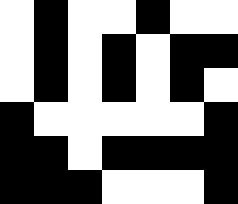[["white", "black", "white", "white", "black", "white", "white"], ["white", "black", "white", "black", "white", "black", "black"], ["white", "black", "white", "black", "white", "black", "white"], ["black", "white", "white", "white", "white", "white", "black"], ["black", "black", "white", "black", "black", "black", "black"], ["black", "black", "black", "white", "white", "white", "black"]]